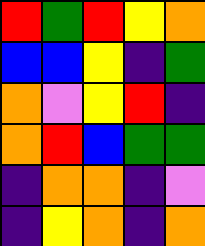[["red", "green", "red", "yellow", "orange"], ["blue", "blue", "yellow", "indigo", "green"], ["orange", "violet", "yellow", "red", "indigo"], ["orange", "red", "blue", "green", "green"], ["indigo", "orange", "orange", "indigo", "violet"], ["indigo", "yellow", "orange", "indigo", "orange"]]